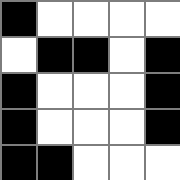[["black", "white", "white", "white", "white"], ["white", "black", "black", "white", "black"], ["black", "white", "white", "white", "black"], ["black", "white", "white", "white", "black"], ["black", "black", "white", "white", "white"]]